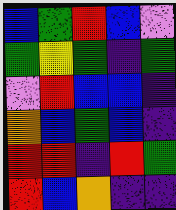[["blue", "green", "red", "blue", "violet"], ["green", "yellow", "green", "indigo", "green"], ["violet", "red", "blue", "blue", "indigo"], ["orange", "blue", "green", "blue", "indigo"], ["red", "red", "indigo", "red", "green"], ["red", "blue", "orange", "indigo", "indigo"]]